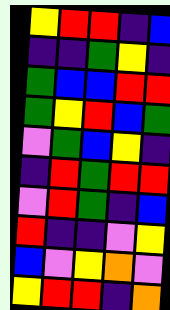[["yellow", "red", "red", "indigo", "blue"], ["indigo", "indigo", "green", "yellow", "indigo"], ["green", "blue", "blue", "red", "red"], ["green", "yellow", "red", "blue", "green"], ["violet", "green", "blue", "yellow", "indigo"], ["indigo", "red", "green", "red", "red"], ["violet", "red", "green", "indigo", "blue"], ["red", "indigo", "indigo", "violet", "yellow"], ["blue", "violet", "yellow", "orange", "violet"], ["yellow", "red", "red", "indigo", "orange"]]